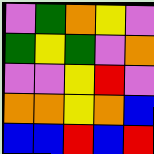[["violet", "green", "orange", "yellow", "violet"], ["green", "yellow", "green", "violet", "orange"], ["violet", "violet", "yellow", "red", "violet"], ["orange", "orange", "yellow", "orange", "blue"], ["blue", "blue", "red", "blue", "red"]]